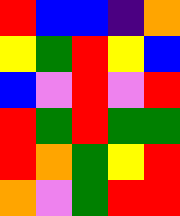[["red", "blue", "blue", "indigo", "orange"], ["yellow", "green", "red", "yellow", "blue"], ["blue", "violet", "red", "violet", "red"], ["red", "green", "red", "green", "green"], ["red", "orange", "green", "yellow", "red"], ["orange", "violet", "green", "red", "red"]]